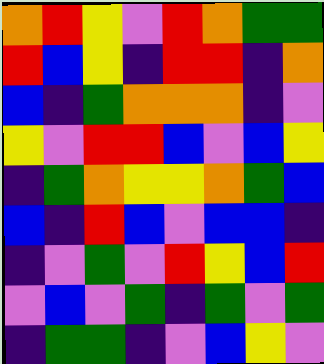[["orange", "red", "yellow", "violet", "red", "orange", "green", "green"], ["red", "blue", "yellow", "indigo", "red", "red", "indigo", "orange"], ["blue", "indigo", "green", "orange", "orange", "orange", "indigo", "violet"], ["yellow", "violet", "red", "red", "blue", "violet", "blue", "yellow"], ["indigo", "green", "orange", "yellow", "yellow", "orange", "green", "blue"], ["blue", "indigo", "red", "blue", "violet", "blue", "blue", "indigo"], ["indigo", "violet", "green", "violet", "red", "yellow", "blue", "red"], ["violet", "blue", "violet", "green", "indigo", "green", "violet", "green"], ["indigo", "green", "green", "indigo", "violet", "blue", "yellow", "violet"]]